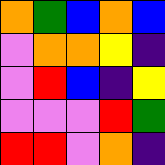[["orange", "green", "blue", "orange", "blue"], ["violet", "orange", "orange", "yellow", "indigo"], ["violet", "red", "blue", "indigo", "yellow"], ["violet", "violet", "violet", "red", "green"], ["red", "red", "violet", "orange", "indigo"]]